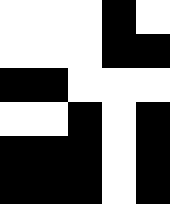[["white", "white", "white", "black", "white"], ["white", "white", "white", "black", "black"], ["black", "black", "white", "white", "white"], ["white", "white", "black", "white", "black"], ["black", "black", "black", "white", "black"], ["black", "black", "black", "white", "black"]]